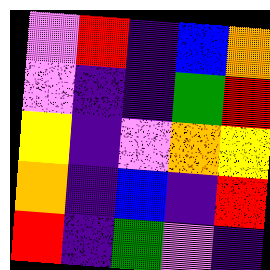[["violet", "red", "indigo", "blue", "orange"], ["violet", "indigo", "indigo", "green", "red"], ["yellow", "indigo", "violet", "orange", "yellow"], ["orange", "indigo", "blue", "indigo", "red"], ["red", "indigo", "green", "violet", "indigo"]]